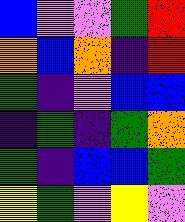[["blue", "violet", "violet", "green", "red"], ["orange", "blue", "orange", "indigo", "red"], ["green", "indigo", "violet", "blue", "blue"], ["indigo", "green", "indigo", "green", "orange"], ["green", "indigo", "blue", "blue", "green"], ["yellow", "green", "violet", "yellow", "violet"]]